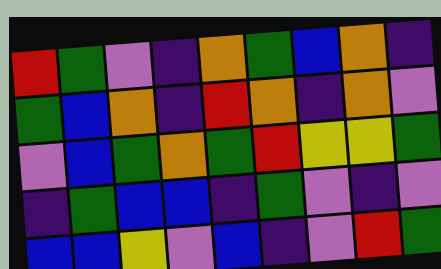[["red", "green", "violet", "indigo", "orange", "green", "blue", "orange", "indigo"], ["green", "blue", "orange", "indigo", "red", "orange", "indigo", "orange", "violet"], ["violet", "blue", "green", "orange", "green", "red", "yellow", "yellow", "green"], ["indigo", "green", "blue", "blue", "indigo", "green", "violet", "indigo", "violet"], ["blue", "blue", "yellow", "violet", "blue", "indigo", "violet", "red", "green"]]